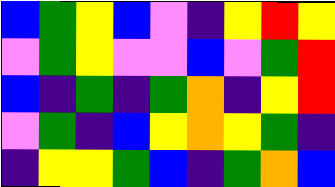[["blue", "green", "yellow", "blue", "violet", "indigo", "yellow", "red", "yellow"], ["violet", "green", "yellow", "violet", "violet", "blue", "violet", "green", "red"], ["blue", "indigo", "green", "indigo", "green", "orange", "indigo", "yellow", "red"], ["violet", "green", "indigo", "blue", "yellow", "orange", "yellow", "green", "indigo"], ["indigo", "yellow", "yellow", "green", "blue", "indigo", "green", "orange", "blue"]]